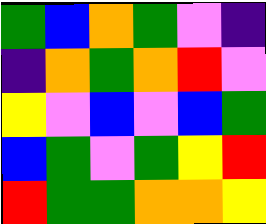[["green", "blue", "orange", "green", "violet", "indigo"], ["indigo", "orange", "green", "orange", "red", "violet"], ["yellow", "violet", "blue", "violet", "blue", "green"], ["blue", "green", "violet", "green", "yellow", "red"], ["red", "green", "green", "orange", "orange", "yellow"]]